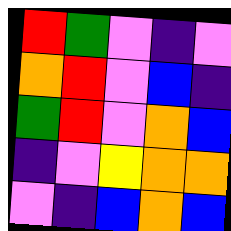[["red", "green", "violet", "indigo", "violet"], ["orange", "red", "violet", "blue", "indigo"], ["green", "red", "violet", "orange", "blue"], ["indigo", "violet", "yellow", "orange", "orange"], ["violet", "indigo", "blue", "orange", "blue"]]